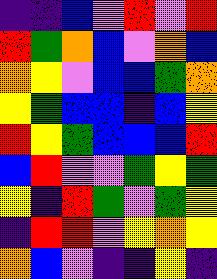[["indigo", "indigo", "blue", "violet", "red", "violet", "red"], ["red", "green", "orange", "blue", "violet", "orange", "blue"], ["orange", "yellow", "violet", "blue", "blue", "green", "orange"], ["yellow", "green", "blue", "blue", "indigo", "blue", "yellow"], ["red", "yellow", "green", "blue", "blue", "blue", "red"], ["blue", "red", "violet", "violet", "green", "yellow", "green"], ["yellow", "indigo", "red", "green", "violet", "green", "yellow"], ["indigo", "red", "red", "violet", "yellow", "orange", "yellow"], ["orange", "blue", "violet", "indigo", "indigo", "yellow", "indigo"]]